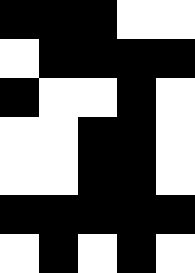[["black", "black", "black", "white", "white"], ["white", "black", "black", "black", "black"], ["black", "white", "white", "black", "white"], ["white", "white", "black", "black", "white"], ["white", "white", "black", "black", "white"], ["black", "black", "black", "black", "black"], ["white", "black", "white", "black", "white"]]